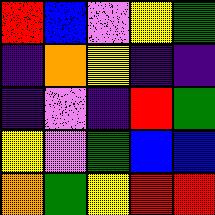[["red", "blue", "violet", "yellow", "green"], ["indigo", "orange", "yellow", "indigo", "indigo"], ["indigo", "violet", "indigo", "red", "green"], ["yellow", "violet", "green", "blue", "blue"], ["orange", "green", "yellow", "red", "red"]]